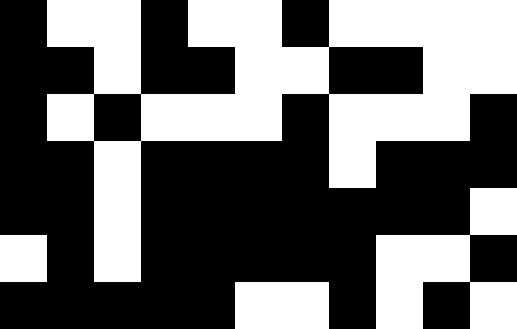[["black", "white", "white", "black", "white", "white", "black", "white", "white", "white", "white"], ["black", "black", "white", "black", "black", "white", "white", "black", "black", "white", "white"], ["black", "white", "black", "white", "white", "white", "black", "white", "white", "white", "black"], ["black", "black", "white", "black", "black", "black", "black", "white", "black", "black", "black"], ["black", "black", "white", "black", "black", "black", "black", "black", "black", "black", "white"], ["white", "black", "white", "black", "black", "black", "black", "black", "white", "white", "black"], ["black", "black", "black", "black", "black", "white", "white", "black", "white", "black", "white"]]